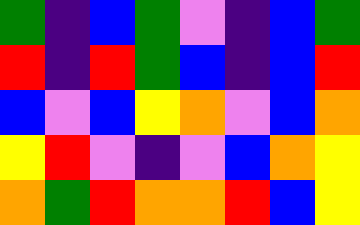[["green", "indigo", "blue", "green", "violet", "indigo", "blue", "green"], ["red", "indigo", "red", "green", "blue", "indigo", "blue", "red"], ["blue", "violet", "blue", "yellow", "orange", "violet", "blue", "orange"], ["yellow", "red", "violet", "indigo", "violet", "blue", "orange", "yellow"], ["orange", "green", "red", "orange", "orange", "red", "blue", "yellow"]]